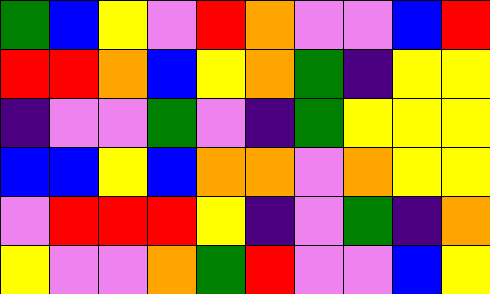[["green", "blue", "yellow", "violet", "red", "orange", "violet", "violet", "blue", "red"], ["red", "red", "orange", "blue", "yellow", "orange", "green", "indigo", "yellow", "yellow"], ["indigo", "violet", "violet", "green", "violet", "indigo", "green", "yellow", "yellow", "yellow"], ["blue", "blue", "yellow", "blue", "orange", "orange", "violet", "orange", "yellow", "yellow"], ["violet", "red", "red", "red", "yellow", "indigo", "violet", "green", "indigo", "orange"], ["yellow", "violet", "violet", "orange", "green", "red", "violet", "violet", "blue", "yellow"]]